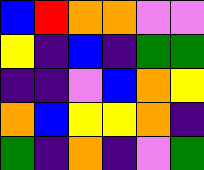[["blue", "red", "orange", "orange", "violet", "violet"], ["yellow", "indigo", "blue", "indigo", "green", "green"], ["indigo", "indigo", "violet", "blue", "orange", "yellow"], ["orange", "blue", "yellow", "yellow", "orange", "indigo"], ["green", "indigo", "orange", "indigo", "violet", "green"]]